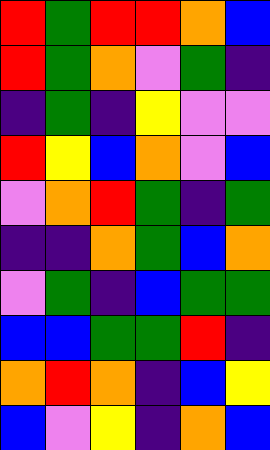[["red", "green", "red", "red", "orange", "blue"], ["red", "green", "orange", "violet", "green", "indigo"], ["indigo", "green", "indigo", "yellow", "violet", "violet"], ["red", "yellow", "blue", "orange", "violet", "blue"], ["violet", "orange", "red", "green", "indigo", "green"], ["indigo", "indigo", "orange", "green", "blue", "orange"], ["violet", "green", "indigo", "blue", "green", "green"], ["blue", "blue", "green", "green", "red", "indigo"], ["orange", "red", "orange", "indigo", "blue", "yellow"], ["blue", "violet", "yellow", "indigo", "orange", "blue"]]